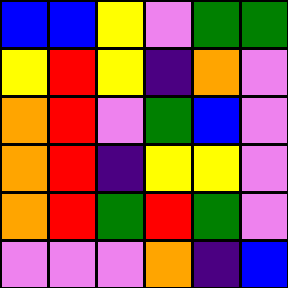[["blue", "blue", "yellow", "violet", "green", "green"], ["yellow", "red", "yellow", "indigo", "orange", "violet"], ["orange", "red", "violet", "green", "blue", "violet"], ["orange", "red", "indigo", "yellow", "yellow", "violet"], ["orange", "red", "green", "red", "green", "violet"], ["violet", "violet", "violet", "orange", "indigo", "blue"]]